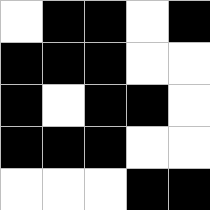[["white", "black", "black", "white", "black"], ["black", "black", "black", "white", "white"], ["black", "white", "black", "black", "white"], ["black", "black", "black", "white", "white"], ["white", "white", "white", "black", "black"]]